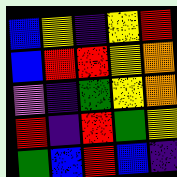[["blue", "yellow", "indigo", "yellow", "red"], ["blue", "red", "red", "yellow", "orange"], ["violet", "indigo", "green", "yellow", "orange"], ["red", "indigo", "red", "green", "yellow"], ["green", "blue", "red", "blue", "indigo"]]